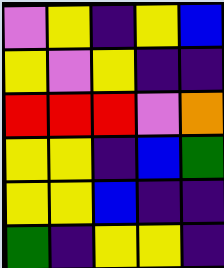[["violet", "yellow", "indigo", "yellow", "blue"], ["yellow", "violet", "yellow", "indigo", "indigo"], ["red", "red", "red", "violet", "orange"], ["yellow", "yellow", "indigo", "blue", "green"], ["yellow", "yellow", "blue", "indigo", "indigo"], ["green", "indigo", "yellow", "yellow", "indigo"]]